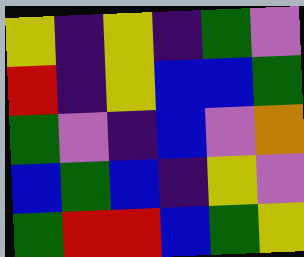[["yellow", "indigo", "yellow", "indigo", "green", "violet"], ["red", "indigo", "yellow", "blue", "blue", "green"], ["green", "violet", "indigo", "blue", "violet", "orange"], ["blue", "green", "blue", "indigo", "yellow", "violet"], ["green", "red", "red", "blue", "green", "yellow"]]